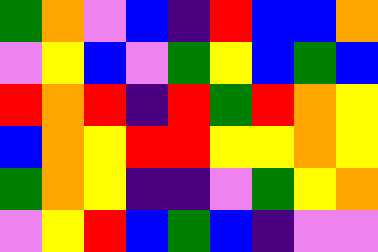[["green", "orange", "violet", "blue", "indigo", "red", "blue", "blue", "orange"], ["violet", "yellow", "blue", "violet", "green", "yellow", "blue", "green", "blue"], ["red", "orange", "red", "indigo", "red", "green", "red", "orange", "yellow"], ["blue", "orange", "yellow", "red", "red", "yellow", "yellow", "orange", "yellow"], ["green", "orange", "yellow", "indigo", "indigo", "violet", "green", "yellow", "orange"], ["violet", "yellow", "red", "blue", "green", "blue", "indigo", "violet", "violet"]]